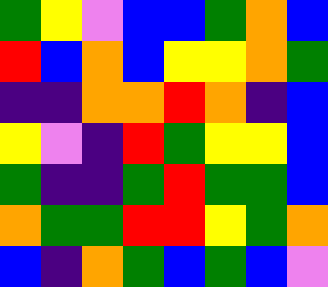[["green", "yellow", "violet", "blue", "blue", "green", "orange", "blue"], ["red", "blue", "orange", "blue", "yellow", "yellow", "orange", "green"], ["indigo", "indigo", "orange", "orange", "red", "orange", "indigo", "blue"], ["yellow", "violet", "indigo", "red", "green", "yellow", "yellow", "blue"], ["green", "indigo", "indigo", "green", "red", "green", "green", "blue"], ["orange", "green", "green", "red", "red", "yellow", "green", "orange"], ["blue", "indigo", "orange", "green", "blue", "green", "blue", "violet"]]